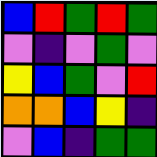[["blue", "red", "green", "red", "green"], ["violet", "indigo", "violet", "green", "violet"], ["yellow", "blue", "green", "violet", "red"], ["orange", "orange", "blue", "yellow", "indigo"], ["violet", "blue", "indigo", "green", "green"]]